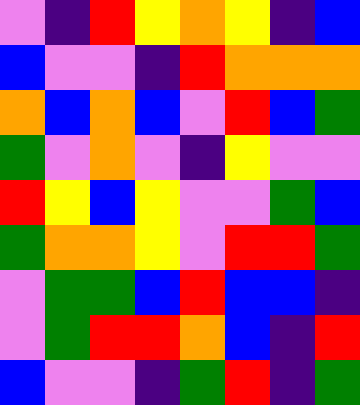[["violet", "indigo", "red", "yellow", "orange", "yellow", "indigo", "blue"], ["blue", "violet", "violet", "indigo", "red", "orange", "orange", "orange"], ["orange", "blue", "orange", "blue", "violet", "red", "blue", "green"], ["green", "violet", "orange", "violet", "indigo", "yellow", "violet", "violet"], ["red", "yellow", "blue", "yellow", "violet", "violet", "green", "blue"], ["green", "orange", "orange", "yellow", "violet", "red", "red", "green"], ["violet", "green", "green", "blue", "red", "blue", "blue", "indigo"], ["violet", "green", "red", "red", "orange", "blue", "indigo", "red"], ["blue", "violet", "violet", "indigo", "green", "red", "indigo", "green"]]